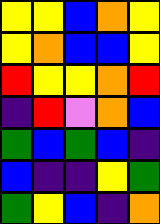[["yellow", "yellow", "blue", "orange", "yellow"], ["yellow", "orange", "blue", "blue", "yellow"], ["red", "yellow", "yellow", "orange", "red"], ["indigo", "red", "violet", "orange", "blue"], ["green", "blue", "green", "blue", "indigo"], ["blue", "indigo", "indigo", "yellow", "green"], ["green", "yellow", "blue", "indigo", "orange"]]